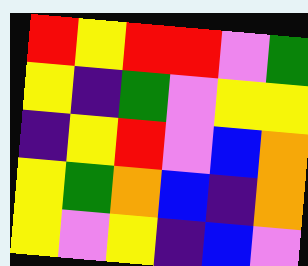[["red", "yellow", "red", "red", "violet", "green"], ["yellow", "indigo", "green", "violet", "yellow", "yellow"], ["indigo", "yellow", "red", "violet", "blue", "orange"], ["yellow", "green", "orange", "blue", "indigo", "orange"], ["yellow", "violet", "yellow", "indigo", "blue", "violet"]]